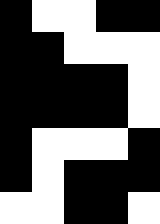[["black", "white", "white", "black", "black"], ["black", "black", "white", "white", "white"], ["black", "black", "black", "black", "white"], ["black", "black", "black", "black", "white"], ["black", "white", "white", "white", "black"], ["black", "white", "black", "black", "black"], ["white", "white", "black", "black", "white"]]